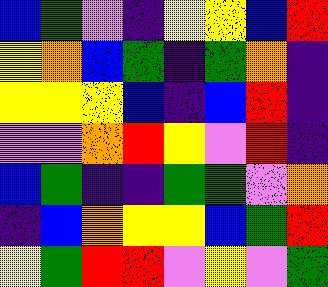[["blue", "green", "violet", "indigo", "yellow", "yellow", "blue", "red"], ["yellow", "orange", "blue", "green", "indigo", "green", "orange", "indigo"], ["yellow", "yellow", "yellow", "blue", "indigo", "blue", "red", "indigo"], ["violet", "violet", "orange", "red", "yellow", "violet", "red", "indigo"], ["blue", "green", "indigo", "indigo", "green", "green", "violet", "orange"], ["indigo", "blue", "orange", "yellow", "yellow", "blue", "green", "red"], ["yellow", "green", "red", "red", "violet", "yellow", "violet", "green"]]